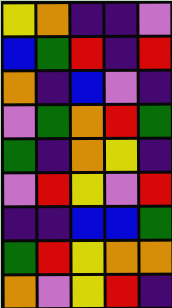[["yellow", "orange", "indigo", "indigo", "violet"], ["blue", "green", "red", "indigo", "red"], ["orange", "indigo", "blue", "violet", "indigo"], ["violet", "green", "orange", "red", "green"], ["green", "indigo", "orange", "yellow", "indigo"], ["violet", "red", "yellow", "violet", "red"], ["indigo", "indigo", "blue", "blue", "green"], ["green", "red", "yellow", "orange", "orange"], ["orange", "violet", "yellow", "red", "indigo"]]